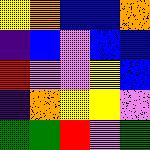[["yellow", "orange", "blue", "blue", "orange"], ["indigo", "blue", "violet", "blue", "blue"], ["red", "violet", "violet", "yellow", "blue"], ["indigo", "orange", "yellow", "yellow", "violet"], ["green", "green", "red", "violet", "green"]]